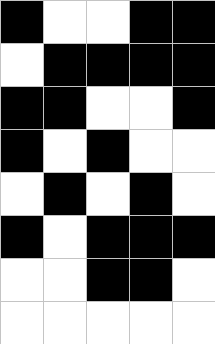[["black", "white", "white", "black", "black"], ["white", "black", "black", "black", "black"], ["black", "black", "white", "white", "black"], ["black", "white", "black", "white", "white"], ["white", "black", "white", "black", "white"], ["black", "white", "black", "black", "black"], ["white", "white", "black", "black", "white"], ["white", "white", "white", "white", "white"]]